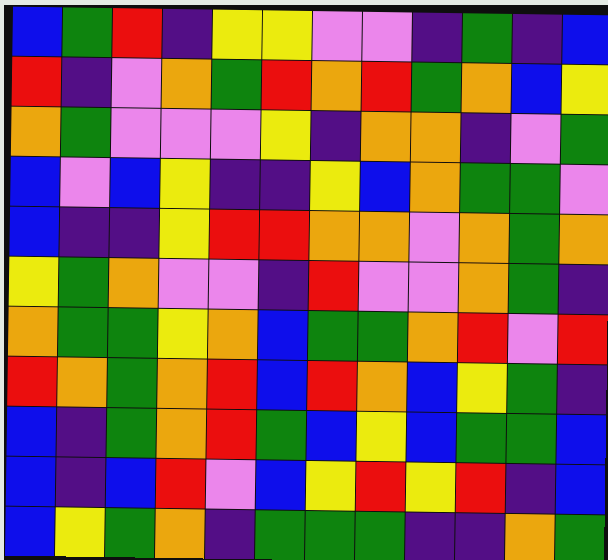[["blue", "green", "red", "indigo", "yellow", "yellow", "violet", "violet", "indigo", "green", "indigo", "blue"], ["red", "indigo", "violet", "orange", "green", "red", "orange", "red", "green", "orange", "blue", "yellow"], ["orange", "green", "violet", "violet", "violet", "yellow", "indigo", "orange", "orange", "indigo", "violet", "green"], ["blue", "violet", "blue", "yellow", "indigo", "indigo", "yellow", "blue", "orange", "green", "green", "violet"], ["blue", "indigo", "indigo", "yellow", "red", "red", "orange", "orange", "violet", "orange", "green", "orange"], ["yellow", "green", "orange", "violet", "violet", "indigo", "red", "violet", "violet", "orange", "green", "indigo"], ["orange", "green", "green", "yellow", "orange", "blue", "green", "green", "orange", "red", "violet", "red"], ["red", "orange", "green", "orange", "red", "blue", "red", "orange", "blue", "yellow", "green", "indigo"], ["blue", "indigo", "green", "orange", "red", "green", "blue", "yellow", "blue", "green", "green", "blue"], ["blue", "indigo", "blue", "red", "violet", "blue", "yellow", "red", "yellow", "red", "indigo", "blue"], ["blue", "yellow", "green", "orange", "indigo", "green", "green", "green", "indigo", "indigo", "orange", "green"]]